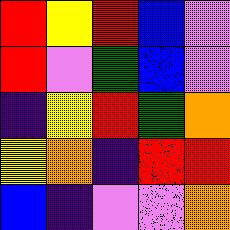[["red", "yellow", "red", "blue", "violet"], ["red", "violet", "green", "blue", "violet"], ["indigo", "yellow", "red", "green", "orange"], ["yellow", "orange", "indigo", "red", "red"], ["blue", "indigo", "violet", "violet", "orange"]]